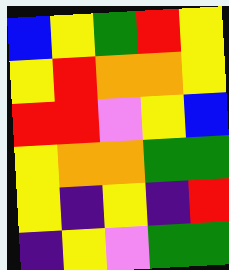[["blue", "yellow", "green", "red", "yellow"], ["yellow", "red", "orange", "orange", "yellow"], ["red", "red", "violet", "yellow", "blue"], ["yellow", "orange", "orange", "green", "green"], ["yellow", "indigo", "yellow", "indigo", "red"], ["indigo", "yellow", "violet", "green", "green"]]